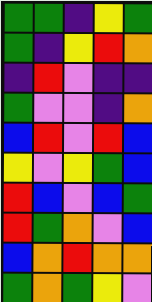[["green", "green", "indigo", "yellow", "green"], ["green", "indigo", "yellow", "red", "orange"], ["indigo", "red", "violet", "indigo", "indigo"], ["green", "violet", "violet", "indigo", "orange"], ["blue", "red", "violet", "red", "blue"], ["yellow", "violet", "yellow", "green", "blue"], ["red", "blue", "violet", "blue", "green"], ["red", "green", "orange", "violet", "blue"], ["blue", "orange", "red", "orange", "orange"], ["green", "orange", "green", "yellow", "violet"]]